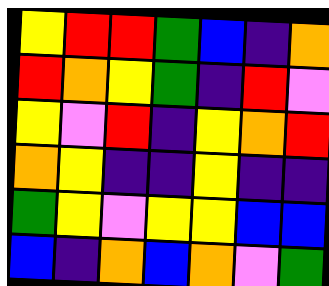[["yellow", "red", "red", "green", "blue", "indigo", "orange"], ["red", "orange", "yellow", "green", "indigo", "red", "violet"], ["yellow", "violet", "red", "indigo", "yellow", "orange", "red"], ["orange", "yellow", "indigo", "indigo", "yellow", "indigo", "indigo"], ["green", "yellow", "violet", "yellow", "yellow", "blue", "blue"], ["blue", "indigo", "orange", "blue", "orange", "violet", "green"]]